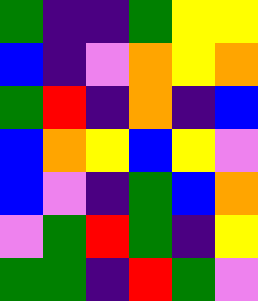[["green", "indigo", "indigo", "green", "yellow", "yellow"], ["blue", "indigo", "violet", "orange", "yellow", "orange"], ["green", "red", "indigo", "orange", "indigo", "blue"], ["blue", "orange", "yellow", "blue", "yellow", "violet"], ["blue", "violet", "indigo", "green", "blue", "orange"], ["violet", "green", "red", "green", "indigo", "yellow"], ["green", "green", "indigo", "red", "green", "violet"]]